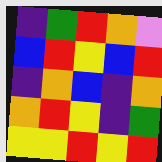[["indigo", "green", "red", "orange", "violet"], ["blue", "red", "yellow", "blue", "red"], ["indigo", "orange", "blue", "indigo", "orange"], ["orange", "red", "yellow", "indigo", "green"], ["yellow", "yellow", "red", "yellow", "red"]]